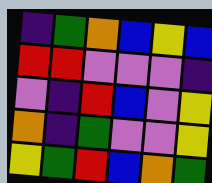[["indigo", "green", "orange", "blue", "yellow", "blue"], ["red", "red", "violet", "violet", "violet", "indigo"], ["violet", "indigo", "red", "blue", "violet", "yellow"], ["orange", "indigo", "green", "violet", "violet", "yellow"], ["yellow", "green", "red", "blue", "orange", "green"]]